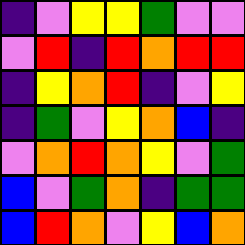[["indigo", "violet", "yellow", "yellow", "green", "violet", "violet"], ["violet", "red", "indigo", "red", "orange", "red", "red"], ["indigo", "yellow", "orange", "red", "indigo", "violet", "yellow"], ["indigo", "green", "violet", "yellow", "orange", "blue", "indigo"], ["violet", "orange", "red", "orange", "yellow", "violet", "green"], ["blue", "violet", "green", "orange", "indigo", "green", "green"], ["blue", "red", "orange", "violet", "yellow", "blue", "orange"]]